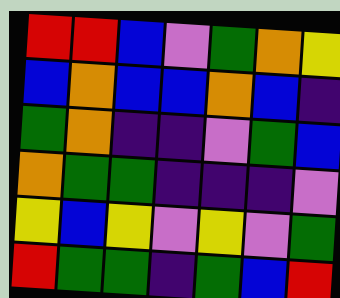[["red", "red", "blue", "violet", "green", "orange", "yellow"], ["blue", "orange", "blue", "blue", "orange", "blue", "indigo"], ["green", "orange", "indigo", "indigo", "violet", "green", "blue"], ["orange", "green", "green", "indigo", "indigo", "indigo", "violet"], ["yellow", "blue", "yellow", "violet", "yellow", "violet", "green"], ["red", "green", "green", "indigo", "green", "blue", "red"]]